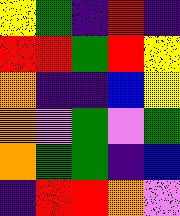[["yellow", "green", "indigo", "red", "indigo"], ["red", "red", "green", "red", "yellow"], ["orange", "indigo", "indigo", "blue", "yellow"], ["orange", "violet", "green", "violet", "green"], ["orange", "green", "green", "indigo", "blue"], ["indigo", "red", "red", "orange", "violet"]]